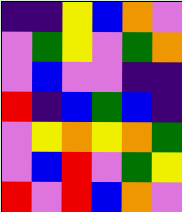[["indigo", "indigo", "yellow", "blue", "orange", "violet"], ["violet", "green", "yellow", "violet", "green", "orange"], ["violet", "blue", "violet", "violet", "indigo", "indigo"], ["red", "indigo", "blue", "green", "blue", "indigo"], ["violet", "yellow", "orange", "yellow", "orange", "green"], ["violet", "blue", "red", "violet", "green", "yellow"], ["red", "violet", "red", "blue", "orange", "violet"]]